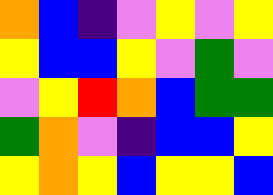[["orange", "blue", "indigo", "violet", "yellow", "violet", "yellow"], ["yellow", "blue", "blue", "yellow", "violet", "green", "violet"], ["violet", "yellow", "red", "orange", "blue", "green", "green"], ["green", "orange", "violet", "indigo", "blue", "blue", "yellow"], ["yellow", "orange", "yellow", "blue", "yellow", "yellow", "blue"]]